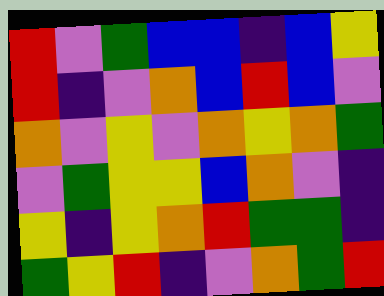[["red", "violet", "green", "blue", "blue", "indigo", "blue", "yellow"], ["red", "indigo", "violet", "orange", "blue", "red", "blue", "violet"], ["orange", "violet", "yellow", "violet", "orange", "yellow", "orange", "green"], ["violet", "green", "yellow", "yellow", "blue", "orange", "violet", "indigo"], ["yellow", "indigo", "yellow", "orange", "red", "green", "green", "indigo"], ["green", "yellow", "red", "indigo", "violet", "orange", "green", "red"]]